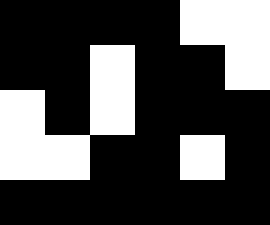[["black", "black", "black", "black", "white", "white"], ["black", "black", "white", "black", "black", "white"], ["white", "black", "white", "black", "black", "black"], ["white", "white", "black", "black", "white", "black"], ["black", "black", "black", "black", "black", "black"]]